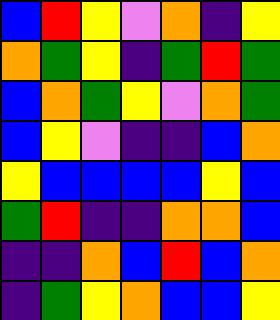[["blue", "red", "yellow", "violet", "orange", "indigo", "yellow"], ["orange", "green", "yellow", "indigo", "green", "red", "green"], ["blue", "orange", "green", "yellow", "violet", "orange", "green"], ["blue", "yellow", "violet", "indigo", "indigo", "blue", "orange"], ["yellow", "blue", "blue", "blue", "blue", "yellow", "blue"], ["green", "red", "indigo", "indigo", "orange", "orange", "blue"], ["indigo", "indigo", "orange", "blue", "red", "blue", "orange"], ["indigo", "green", "yellow", "orange", "blue", "blue", "yellow"]]